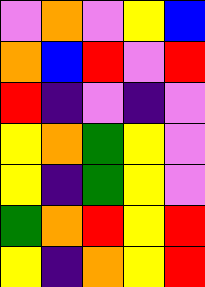[["violet", "orange", "violet", "yellow", "blue"], ["orange", "blue", "red", "violet", "red"], ["red", "indigo", "violet", "indigo", "violet"], ["yellow", "orange", "green", "yellow", "violet"], ["yellow", "indigo", "green", "yellow", "violet"], ["green", "orange", "red", "yellow", "red"], ["yellow", "indigo", "orange", "yellow", "red"]]